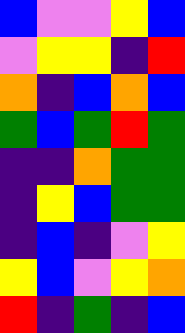[["blue", "violet", "violet", "yellow", "blue"], ["violet", "yellow", "yellow", "indigo", "red"], ["orange", "indigo", "blue", "orange", "blue"], ["green", "blue", "green", "red", "green"], ["indigo", "indigo", "orange", "green", "green"], ["indigo", "yellow", "blue", "green", "green"], ["indigo", "blue", "indigo", "violet", "yellow"], ["yellow", "blue", "violet", "yellow", "orange"], ["red", "indigo", "green", "indigo", "blue"]]